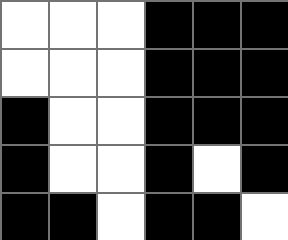[["white", "white", "white", "black", "black", "black"], ["white", "white", "white", "black", "black", "black"], ["black", "white", "white", "black", "black", "black"], ["black", "white", "white", "black", "white", "black"], ["black", "black", "white", "black", "black", "white"]]